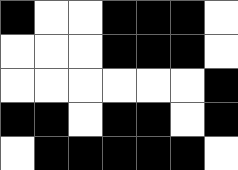[["black", "white", "white", "black", "black", "black", "white"], ["white", "white", "white", "black", "black", "black", "white"], ["white", "white", "white", "white", "white", "white", "black"], ["black", "black", "white", "black", "black", "white", "black"], ["white", "black", "black", "black", "black", "black", "white"]]